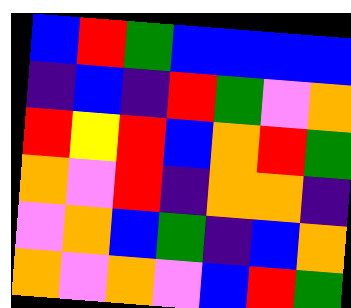[["blue", "red", "green", "blue", "blue", "blue", "blue"], ["indigo", "blue", "indigo", "red", "green", "violet", "orange"], ["red", "yellow", "red", "blue", "orange", "red", "green"], ["orange", "violet", "red", "indigo", "orange", "orange", "indigo"], ["violet", "orange", "blue", "green", "indigo", "blue", "orange"], ["orange", "violet", "orange", "violet", "blue", "red", "green"]]